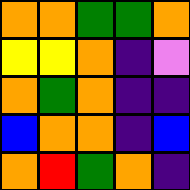[["orange", "orange", "green", "green", "orange"], ["yellow", "yellow", "orange", "indigo", "violet"], ["orange", "green", "orange", "indigo", "indigo"], ["blue", "orange", "orange", "indigo", "blue"], ["orange", "red", "green", "orange", "indigo"]]